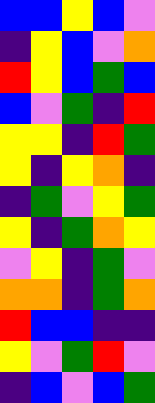[["blue", "blue", "yellow", "blue", "violet"], ["indigo", "yellow", "blue", "violet", "orange"], ["red", "yellow", "blue", "green", "blue"], ["blue", "violet", "green", "indigo", "red"], ["yellow", "yellow", "indigo", "red", "green"], ["yellow", "indigo", "yellow", "orange", "indigo"], ["indigo", "green", "violet", "yellow", "green"], ["yellow", "indigo", "green", "orange", "yellow"], ["violet", "yellow", "indigo", "green", "violet"], ["orange", "orange", "indigo", "green", "orange"], ["red", "blue", "blue", "indigo", "indigo"], ["yellow", "violet", "green", "red", "violet"], ["indigo", "blue", "violet", "blue", "green"]]